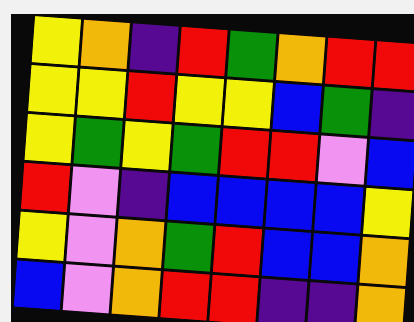[["yellow", "orange", "indigo", "red", "green", "orange", "red", "red"], ["yellow", "yellow", "red", "yellow", "yellow", "blue", "green", "indigo"], ["yellow", "green", "yellow", "green", "red", "red", "violet", "blue"], ["red", "violet", "indigo", "blue", "blue", "blue", "blue", "yellow"], ["yellow", "violet", "orange", "green", "red", "blue", "blue", "orange"], ["blue", "violet", "orange", "red", "red", "indigo", "indigo", "orange"]]